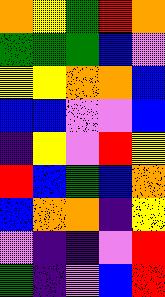[["orange", "yellow", "green", "red", "orange"], ["green", "green", "green", "blue", "violet"], ["yellow", "yellow", "orange", "orange", "blue"], ["blue", "blue", "violet", "violet", "blue"], ["indigo", "yellow", "violet", "red", "yellow"], ["red", "blue", "green", "blue", "orange"], ["blue", "orange", "orange", "indigo", "yellow"], ["violet", "indigo", "indigo", "violet", "red"], ["green", "indigo", "violet", "blue", "red"]]